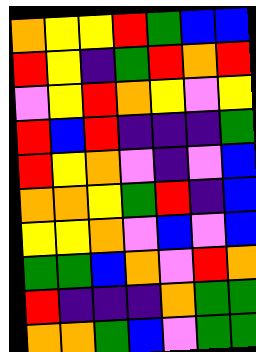[["orange", "yellow", "yellow", "red", "green", "blue", "blue"], ["red", "yellow", "indigo", "green", "red", "orange", "red"], ["violet", "yellow", "red", "orange", "yellow", "violet", "yellow"], ["red", "blue", "red", "indigo", "indigo", "indigo", "green"], ["red", "yellow", "orange", "violet", "indigo", "violet", "blue"], ["orange", "orange", "yellow", "green", "red", "indigo", "blue"], ["yellow", "yellow", "orange", "violet", "blue", "violet", "blue"], ["green", "green", "blue", "orange", "violet", "red", "orange"], ["red", "indigo", "indigo", "indigo", "orange", "green", "green"], ["orange", "orange", "green", "blue", "violet", "green", "green"]]